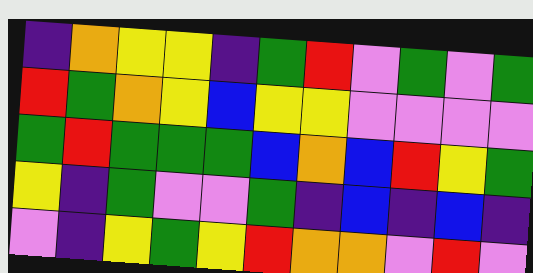[["indigo", "orange", "yellow", "yellow", "indigo", "green", "red", "violet", "green", "violet", "green"], ["red", "green", "orange", "yellow", "blue", "yellow", "yellow", "violet", "violet", "violet", "violet"], ["green", "red", "green", "green", "green", "blue", "orange", "blue", "red", "yellow", "green"], ["yellow", "indigo", "green", "violet", "violet", "green", "indigo", "blue", "indigo", "blue", "indigo"], ["violet", "indigo", "yellow", "green", "yellow", "red", "orange", "orange", "violet", "red", "violet"]]